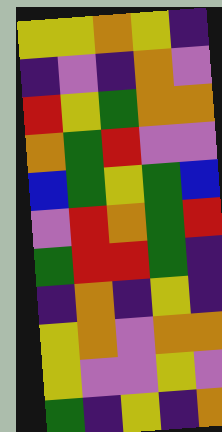[["yellow", "yellow", "orange", "yellow", "indigo"], ["indigo", "violet", "indigo", "orange", "violet"], ["red", "yellow", "green", "orange", "orange"], ["orange", "green", "red", "violet", "violet"], ["blue", "green", "yellow", "green", "blue"], ["violet", "red", "orange", "green", "red"], ["green", "red", "red", "green", "indigo"], ["indigo", "orange", "indigo", "yellow", "indigo"], ["yellow", "orange", "violet", "orange", "orange"], ["yellow", "violet", "violet", "yellow", "violet"], ["green", "indigo", "yellow", "indigo", "orange"]]